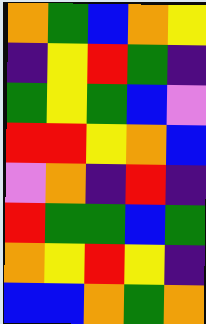[["orange", "green", "blue", "orange", "yellow"], ["indigo", "yellow", "red", "green", "indigo"], ["green", "yellow", "green", "blue", "violet"], ["red", "red", "yellow", "orange", "blue"], ["violet", "orange", "indigo", "red", "indigo"], ["red", "green", "green", "blue", "green"], ["orange", "yellow", "red", "yellow", "indigo"], ["blue", "blue", "orange", "green", "orange"]]